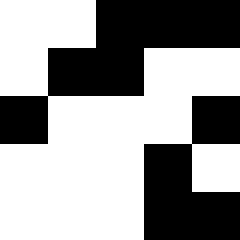[["white", "white", "black", "black", "black"], ["white", "black", "black", "white", "white"], ["black", "white", "white", "white", "black"], ["white", "white", "white", "black", "white"], ["white", "white", "white", "black", "black"]]